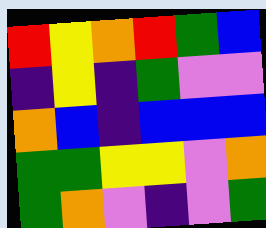[["red", "yellow", "orange", "red", "green", "blue"], ["indigo", "yellow", "indigo", "green", "violet", "violet"], ["orange", "blue", "indigo", "blue", "blue", "blue"], ["green", "green", "yellow", "yellow", "violet", "orange"], ["green", "orange", "violet", "indigo", "violet", "green"]]